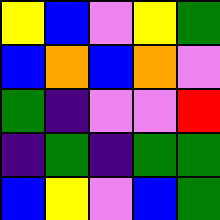[["yellow", "blue", "violet", "yellow", "green"], ["blue", "orange", "blue", "orange", "violet"], ["green", "indigo", "violet", "violet", "red"], ["indigo", "green", "indigo", "green", "green"], ["blue", "yellow", "violet", "blue", "green"]]